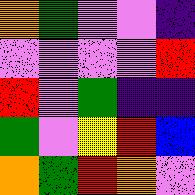[["orange", "green", "violet", "violet", "indigo"], ["violet", "violet", "violet", "violet", "red"], ["red", "violet", "green", "indigo", "indigo"], ["green", "violet", "yellow", "red", "blue"], ["orange", "green", "red", "orange", "violet"]]